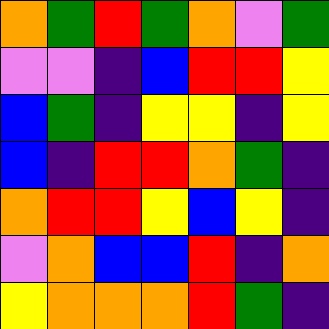[["orange", "green", "red", "green", "orange", "violet", "green"], ["violet", "violet", "indigo", "blue", "red", "red", "yellow"], ["blue", "green", "indigo", "yellow", "yellow", "indigo", "yellow"], ["blue", "indigo", "red", "red", "orange", "green", "indigo"], ["orange", "red", "red", "yellow", "blue", "yellow", "indigo"], ["violet", "orange", "blue", "blue", "red", "indigo", "orange"], ["yellow", "orange", "orange", "orange", "red", "green", "indigo"]]